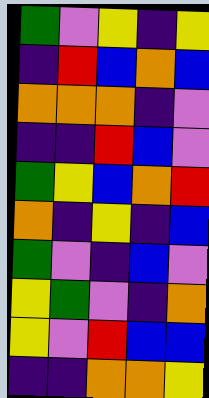[["green", "violet", "yellow", "indigo", "yellow"], ["indigo", "red", "blue", "orange", "blue"], ["orange", "orange", "orange", "indigo", "violet"], ["indigo", "indigo", "red", "blue", "violet"], ["green", "yellow", "blue", "orange", "red"], ["orange", "indigo", "yellow", "indigo", "blue"], ["green", "violet", "indigo", "blue", "violet"], ["yellow", "green", "violet", "indigo", "orange"], ["yellow", "violet", "red", "blue", "blue"], ["indigo", "indigo", "orange", "orange", "yellow"]]